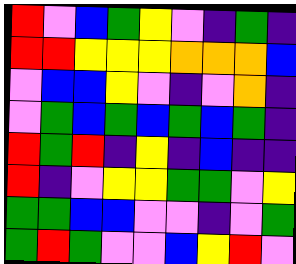[["red", "violet", "blue", "green", "yellow", "violet", "indigo", "green", "indigo"], ["red", "red", "yellow", "yellow", "yellow", "orange", "orange", "orange", "blue"], ["violet", "blue", "blue", "yellow", "violet", "indigo", "violet", "orange", "indigo"], ["violet", "green", "blue", "green", "blue", "green", "blue", "green", "indigo"], ["red", "green", "red", "indigo", "yellow", "indigo", "blue", "indigo", "indigo"], ["red", "indigo", "violet", "yellow", "yellow", "green", "green", "violet", "yellow"], ["green", "green", "blue", "blue", "violet", "violet", "indigo", "violet", "green"], ["green", "red", "green", "violet", "violet", "blue", "yellow", "red", "violet"]]